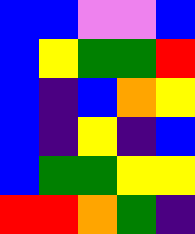[["blue", "blue", "violet", "violet", "blue"], ["blue", "yellow", "green", "green", "red"], ["blue", "indigo", "blue", "orange", "yellow"], ["blue", "indigo", "yellow", "indigo", "blue"], ["blue", "green", "green", "yellow", "yellow"], ["red", "red", "orange", "green", "indigo"]]